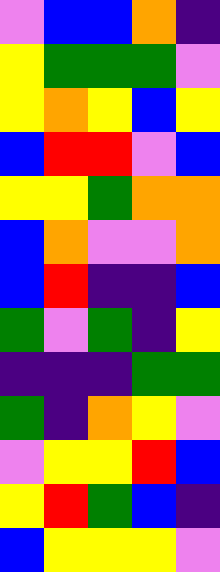[["violet", "blue", "blue", "orange", "indigo"], ["yellow", "green", "green", "green", "violet"], ["yellow", "orange", "yellow", "blue", "yellow"], ["blue", "red", "red", "violet", "blue"], ["yellow", "yellow", "green", "orange", "orange"], ["blue", "orange", "violet", "violet", "orange"], ["blue", "red", "indigo", "indigo", "blue"], ["green", "violet", "green", "indigo", "yellow"], ["indigo", "indigo", "indigo", "green", "green"], ["green", "indigo", "orange", "yellow", "violet"], ["violet", "yellow", "yellow", "red", "blue"], ["yellow", "red", "green", "blue", "indigo"], ["blue", "yellow", "yellow", "yellow", "violet"]]